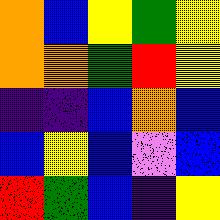[["orange", "blue", "yellow", "green", "yellow"], ["orange", "orange", "green", "red", "yellow"], ["indigo", "indigo", "blue", "orange", "blue"], ["blue", "yellow", "blue", "violet", "blue"], ["red", "green", "blue", "indigo", "yellow"]]